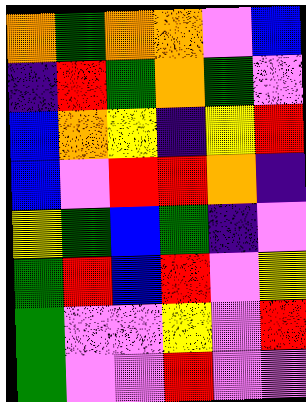[["orange", "green", "orange", "orange", "violet", "blue"], ["indigo", "red", "green", "orange", "green", "violet"], ["blue", "orange", "yellow", "indigo", "yellow", "red"], ["blue", "violet", "red", "red", "orange", "indigo"], ["yellow", "green", "blue", "green", "indigo", "violet"], ["green", "red", "blue", "red", "violet", "yellow"], ["green", "violet", "violet", "yellow", "violet", "red"], ["green", "violet", "violet", "red", "violet", "violet"]]